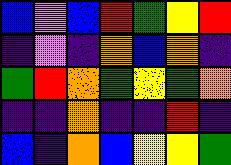[["blue", "violet", "blue", "red", "green", "yellow", "red"], ["indigo", "violet", "indigo", "orange", "blue", "orange", "indigo"], ["green", "red", "orange", "green", "yellow", "green", "orange"], ["indigo", "indigo", "orange", "indigo", "indigo", "red", "indigo"], ["blue", "indigo", "orange", "blue", "yellow", "yellow", "green"]]